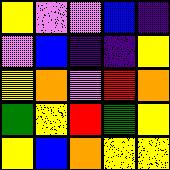[["yellow", "violet", "violet", "blue", "indigo"], ["violet", "blue", "indigo", "indigo", "yellow"], ["yellow", "orange", "violet", "red", "orange"], ["green", "yellow", "red", "green", "yellow"], ["yellow", "blue", "orange", "yellow", "yellow"]]